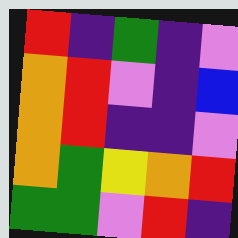[["red", "indigo", "green", "indigo", "violet"], ["orange", "red", "violet", "indigo", "blue"], ["orange", "red", "indigo", "indigo", "violet"], ["orange", "green", "yellow", "orange", "red"], ["green", "green", "violet", "red", "indigo"]]